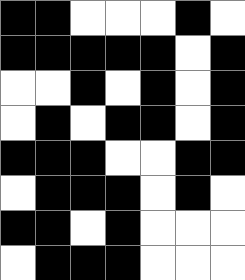[["black", "black", "white", "white", "white", "black", "white"], ["black", "black", "black", "black", "black", "white", "black"], ["white", "white", "black", "white", "black", "white", "black"], ["white", "black", "white", "black", "black", "white", "black"], ["black", "black", "black", "white", "white", "black", "black"], ["white", "black", "black", "black", "white", "black", "white"], ["black", "black", "white", "black", "white", "white", "white"], ["white", "black", "black", "black", "white", "white", "white"]]